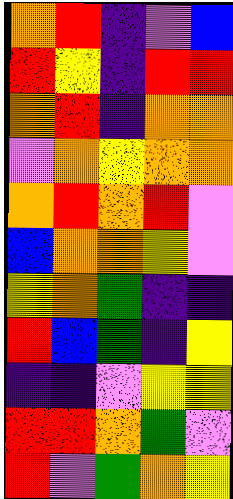[["orange", "red", "indigo", "violet", "blue"], ["red", "yellow", "indigo", "red", "red"], ["orange", "red", "indigo", "orange", "orange"], ["violet", "orange", "yellow", "orange", "orange"], ["orange", "red", "orange", "red", "violet"], ["blue", "orange", "orange", "yellow", "violet"], ["yellow", "orange", "green", "indigo", "indigo"], ["red", "blue", "green", "indigo", "yellow"], ["indigo", "indigo", "violet", "yellow", "yellow"], ["red", "red", "orange", "green", "violet"], ["red", "violet", "green", "orange", "yellow"]]